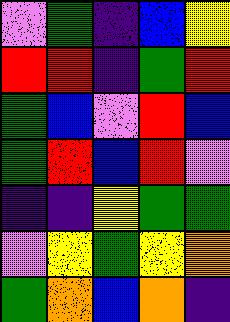[["violet", "green", "indigo", "blue", "yellow"], ["red", "red", "indigo", "green", "red"], ["green", "blue", "violet", "red", "blue"], ["green", "red", "blue", "red", "violet"], ["indigo", "indigo", "yellow", "green", "green"], ["violet", "yellow", "green", "yellow", "orange"], ["green", "orange", "blue", "orange", "indigo"]]